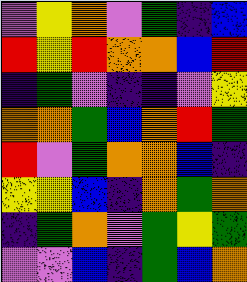[["violet", "yellow", "orange", "violet", "green", "indigo", "blue"], ["red", "yellow", "red", "orange", "orange", "blue", "red"], ["indigo", "green", "violet", "indigo", "indigo", "violet", "yellow"], ["orange", "orange", "green", "blue", "orange", "red", "green"], ["red", "violet", "green", "orange", "orange", "blue", "indigo"], ["yellow", "yellow", "blue", "indigo", "orange", "green", "orange"], ["indigo", "green", "orange", "violet", "green", "yellow", "green"], ["violet", "violet", "blue", "indigo", "green", "blue", "orange"]]